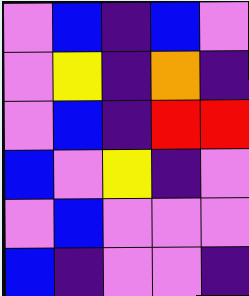[["violet", "blue", "indigo", "blue", "violet"], ["violet", "yellow", "indigo", "orange", "indigo"], ["violet", "blue", "indigo", "red", "red"], ["blue", "violet", "yellow", "indigo", "violet"], ["violet", "blue", "violet", "violet", "violet"], ["blue", "indigo", "violet", "violet", "indigo"]]